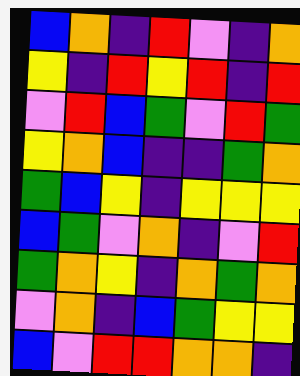[["blue", "orange", "indigo", "red", "violet", "indigo", "orange"], ["yellow", "indigo", "red", "yellow", "red", "indigo", "red"], ["violet", "red", "blue", "green", "violet", "red", "green"], ["yellow", "orange", "blue", "indigo", "indigo", "green", "orange"], ["green", "blue", "yellow", "indigo", "yellow", "yellow", "yellow"], ["blue", "green", "violet", "orange", "indigo", "violet", "red"], ["green", "orange", "yellow", "indigo", "orange", "green", "orange"], ["violet", "orange", "indigo", "blue", "green", "yellow", "yellow"], ["blue", "violet", "red", "red", "orange", "orange", "indigo"]]